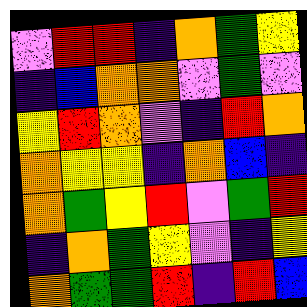[["violet", "red", "red", "indigo", "orange", "green", "yellow"], ["indigo", "blue", "orange", "orange", "violet", "green", "violet"], ["yellow", "red", "orange", "violet", "indigo", "red", "orange"], ["orange", "yellow", "yellow", "indigo", "orange", "blue", "indigo"], ["orange", "green", "yellow", "red", "violet", "green", "red"], ["indigo", "orange", "green", "yellow", "violet", "indigo", "yellow"], ["orange", "green", "green", "red", "indigo", "red", "blue"]]